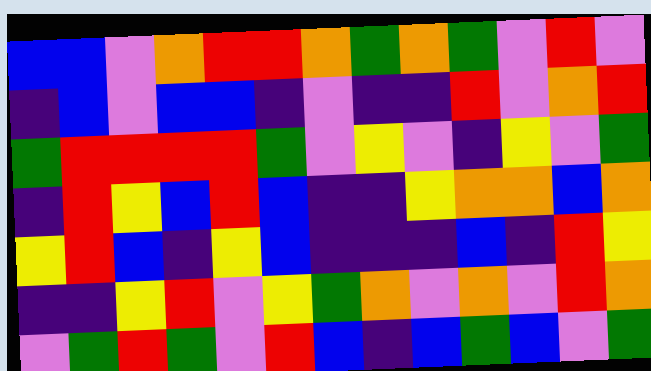[["blue", "blue", "violet", "orange", "red", "red", "orange", "green", "orange", "green", "violet", "red", "violet"], ["indigo", "blue", "violet", "blue", "blue", "indigo", "violet", "indigo", "indigo", "red", "violet", "orange", "red"], ["green", "red", "red", "red", "red", "green", "violet", "yellow", "violet", "indigo", "yellow", "violet", "green"], ["indigo", "red", "yellow", "blue", "red", "blue", "indigo", "indigo", "yellow", "orange", "orange", "blue", "orange"], ["yellow", "red", "blue", "indigo", "yellow", "blue", "indigo", "indigo", "indigo", "blue", "indigo", "red", "yellow"], ["indigo", "indigo", "yellow", "red", "violet", "yellow", "green", "orange", "violet", "orange", "violet", "red", "orange"], ["violet", "green", "red", "green", "violet", "red", "blue", "indigo", "blue", "green", "blue", "violet", "green"]]